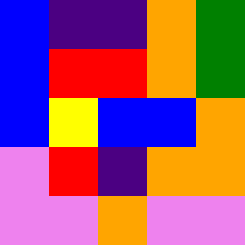[["blue", "indigo", "indigo", "orange", "green"], ["blue", "red", "red", "orange", "green"], ["blue", "yellow", "blue", "blue", "orange"], ["violet", "red", "indigo", "orange", "orange"], ["violet", "violet", "orange", "violet", "violet"]]